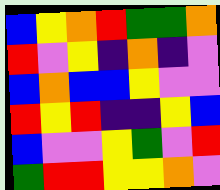[["blue", "yellow", "orange", "red", "green", "green", "orange"], ["red", "violet", "yellow", "indigo", "orange", "indigo", "violet"], ["blue", "orange", "blue", "blue", "yellow", "violet", "violet"], ["red", "yellow", "red", "indigo", "indigo", "yellow", "blue"], ["blue", "violet", "violet", "yellow", "green", "violet", "red"], ["green", "red", "red", "yellow", "yellow", "orange", "violet"]]